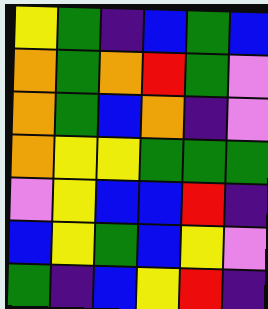[["yellow", "green", "indigo", "blue", "green", "blue"], ["orange", "green", "orange", "red", "green", "violet"], ["orange", "green", "blue", "orange", "indigo", "violet"], ["orange", "yellow", "yellow", "green", "green", "green"], ["violet", "yellow", "blue", "blue", "red", "indigo"], ["blue", "yellow", "green", "blue", "yellow", "violet"], ["green", "indigo", "blue", "yellow", "red", "indigo"]]